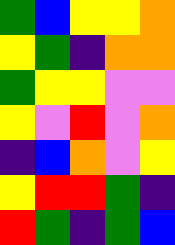[["green", "blue", "yellow", "yellow", "orange"], ["yellow", "green", "indigo", "orange", "orange"], ["green", "yellow", "yellow", "violet", "violet"], ["yellow", "violet", "red", "violet", "orange"], ["indigo", "blue", "orange", "violet", "yellow"], ["yellow", "red", "red", "green", "indigo"], ["red", "green", "indigo", "green", "blue"]]